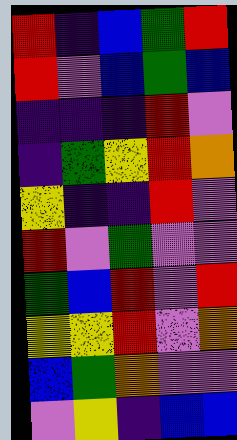[["red", "indigo", "blue", "green", "red"], ["red", "violet", "blue", "green", "blue"], ["indigo", "indigo", "indigo", "red", "violet"], ["indigo", "green", "yellow", "red", "orange"], ["yellow", "indigo", "indigo", "red", "violet"], ["red", "violet", "green", "violet", "violet"], ["green", "blue", "red", "violet", "red"], ["yellow", "yellow", "red", "violet", "orange"], ["blue", "green", "orange", "violet", "violet"], ["violet", "yellow", "indigo", "blue", "blue"]]